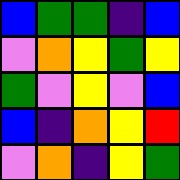[["blue", "green", "green", "indigo", "blue"], ["violet", "orange", "yellow", "green", "yellow"], ["green", "violet", "yellow", "violet", "blue"], ["blue", "indigo", "orange", "yellow", "red"], ["violet", "orange", "indigo", "yellow", "green"]]